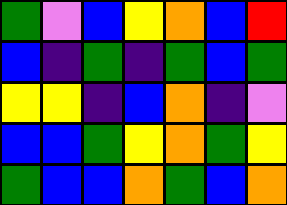[["green", "violet", "blue", "yellow", "orange", "blue", "red"], ["blue", "indigo", "green", "indigo", "green", "blue", "green"], ["yellow", "yellow", "indigo", "blue", "orange", "indigo", "violet"], ["blue", "blue", "green", "yellow", "orange", "green", "yellow"], ["green", "blue", "blue", "orange", "green", "blue", "orange"]]